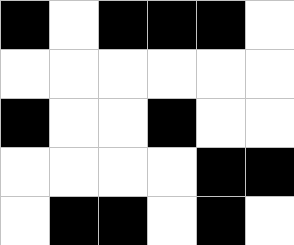[["black", "white", "black", "black", "black", "white"], ["white", "white", "white", "white", "white", "white"], ["black", "white", "white", "black", "white", "white"], ["white", "white", "white", "white", "black", "black"], ["white", "black", "black", "white", "black", "white"]]